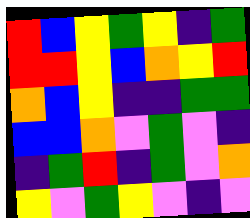[["red", "blue", "yellow", "green", "yellow", "indigo", "green"], ["red", "red", "yellow", "blue", "orange", "yellow", "red"], ["orange", "blue", "yellow", "indigo", "indigo", "green", "green"], ["blue", "blue", "orange", "violet", "green", "violet", "indigo"], ["indigo", "green", "red", "indigo", "green", "violet", "orange"], ["yellow", "violet", "green", "yellow", "violet", "indigo", "violet"]]